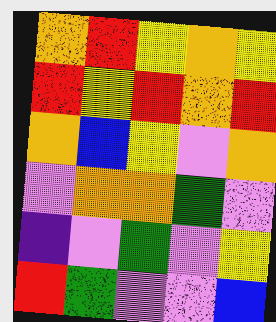[["orange", "red", "yellow", "orange", "yellow"], ["red", "yellow", "red", "orange", "red"], ["orange", "blue", "yellow", "violet", "orange"], ["violet", "orange", "orange", "green", "violet"], ["indigo", "violet", "green", "violet", "yellow"], ["red", "green", "violet", "violet", "blue"]]